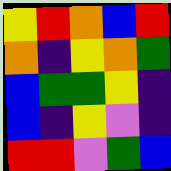[["yellow", "red", "orange", "blue", "red"], ["orange", "indigo", "yellow", "orange", "green"], ["blue", "green", "green", "yellow", "indigo"], ["blue", "indigo", "yellow", "violet", "indigo"], ["red", "red", "violet", "green", "blue"]]